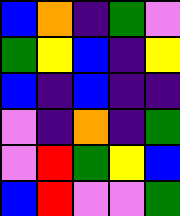[["blue", "orange", "indigo", "green", "violet"], ["green", "yellow", "blue", "indigo", "yellow"], ["blue", "indigo", "blue", "indigo", "indigo"], ["violet", "indigo", "orange", "indigo", "green"], ["violet", "red", "green", "yellow", "blue"], ["blue", "red", "violet", "violet", "green"]]